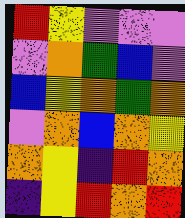[["red", "yellow", "violet", "violet", "violet"], ["violet", "orange", "green", "blue", "violet"], ["blue", "yellow", "orange", "green", "orange"], ["violet", "orange", "blue", "orange", "yellow"], ["orange", "yellow", "indigo", "red", "orange"], ["indigo", "yellow", "red", "orange", "red"]]